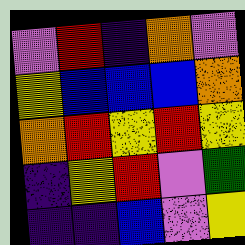[["violet", "red", "indigo", "orange", "violet"], ["yellow", "blue", "blue", "blue", "orange"], ["orange", "red", "yellow", "red", "yellow"], ["indigo", "yellow", "red", "violet", "green"], ["indigo", "indigo", "blue", "violet", "yellow"]]